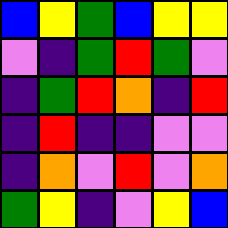[["blue", "yellow", "green", "blue", "yellow", "yellow"], ["violet", "indigo", "green", "red", "green", "violet"], ["indigo", "green", "red", "orange", "indigo", "red"], ["indigo", "red", "indigo", "indigo", "violet", "violet"], ["indigo", "orange", "violet", "red", "violet", "orange"], ["green", "yellow", "indigo", "violet", "yellow", "blue"]]